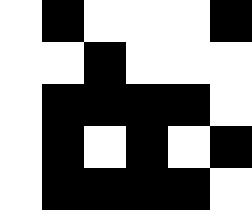[["white", "black", "white", "white", "white", "black"], ["white", "white", "black", "white", "white", "white"], ["white", "black", "black", "black", "black", "white"], ["white", "black", "white", "black", "white", "black"], ["white", "black", "black", "black", "black", "white"]]